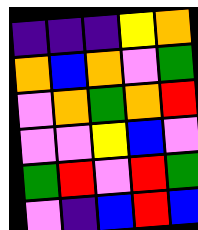[["indigo", "indigo", "indigo", "yellow", "orange"], ["orange", "blue", "orange", "violet", "green"], ["violet", "orange", "green", "orange", "red"], ["violet", "violet", "yellow", "blue", "violet"], ["green", "red", "violet", "red", "green"], ["violet", "indigo", "blue", "red", "blue"]]